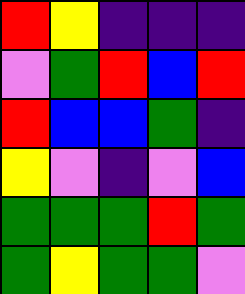[["red", "yellow", "indigo", "indigo", "indigo"], ["violet", "green", "red", "blue", "red"], ["red", "blue", "blue", "green", "indigo"], ["yellow", "violet", "indigo", "violet", "blue"], ["green", "green", "green", "red", "green"], ["green", "yellow", "green", "green", "violet"]]